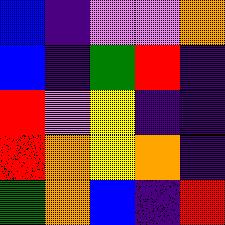[["blue", "indigo", "violet", "violet", "orange"], ["blue", "indigo", "green", "red", "indigo"], ["red", "violet", "yellow", "indigo", "indigo"], ["red", "orange", "yellow", "orange", "indigo"], ["green", "orange", "blue", "indigo", "red"]]